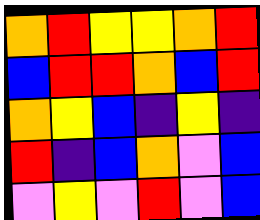[["orange", "red", "yellow", "yellow", "orange", "red"], ["blue", "red", "red", "orange", "blue", "red"], ["orange", "yellow", "blue", "indigo", "yellow", "indigo"], ["red", "indigo", "blue", "orange", "violet", "blue"], ["violet", "yellow", "violet", "red", "violet", "blue"]]